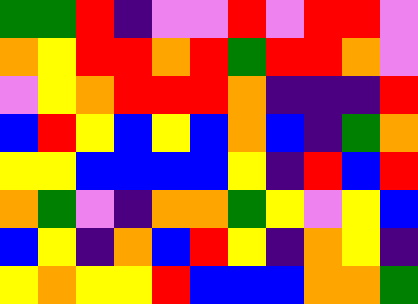[["green", "green", "red", "indigo", "violet", "violet", "red", "violet", "red", "red", "violet"], ["orange", "yellow", "red", "red", "orange", "red", "green", "red", "red", "orange", "violet"], ["violet", "yellow", "orange", "red", "red", "red", "orange", "indigo", "indigo", "indigo", "red"], ["blue", "red", "yellow", "blue", "yellow", "blue", "orange", "blue", "indigo", "green", "orange"], ["yellow", "yellow", "blue", "blue", "blue", "blue", "yellow", "indigo", "red", "blue", "red"], ["orange", "green", "violet", "indigo", "orange", "orange", "green", "yellow", "violet", "yellow", "blue"], ["blue", "yellow", "indigo", "orange", "blue", "red", "yellow", "indigo", "orange", "yellow", "indigo"], ["yellow", "orange", "yellow", "yellow", "red", "blue", "blue", "blue", "orange", "orange", "green"]]